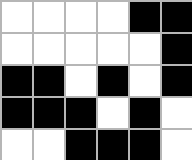[["white", "white", "white", "white", "black", "black"], ["white", "white", "white", "white", "white", "black"], ["black", "black", "white", "black", "white", "black"], ["black", "black", "black", "white", "black", "white"], ["white", "white", "black", "black", "black", "white"]]